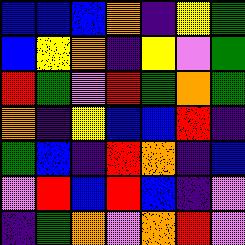[["blue", "blue", "blue", "orange", "indigo", "yellow", "green"], ["blue", "yellow", "orange", "indigo", "yellow", "violet", "green"], ["red", "green", "violet", "red", "green", "orange", "green"], ["orange", "indigo", "yellow", "blue", "blue", "red", "indigo"], ["green", "blue", "indigo", "red", "orange", "indigo", "blue"], ["violet", "red", "blue", "red", "blue", "indigo", "violet"], ["indigo", "green", "orange", "violet", "orange", "red", "violet"]]